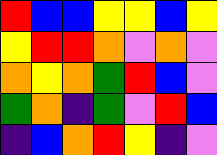[["red", "blue", "blue", "yellow", "yellow", "blue", "yellow"], ["yellow", "red", "red", "orange", "violet", "orange", "violet"], ["orange", "yellow", "orange", "green", "red", "blue", "violet"], ["green", "orange", "indigo", "green", "violet", "red", "blue"], ["indigo", "blue", "orange", "red", "yellow", "indigo", "violet"]]